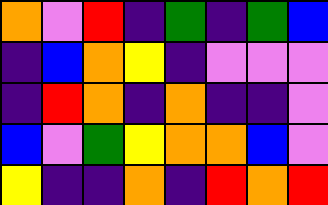[["orange", "violet", "red", "indigo", "green", "indigo", "green", "blue"], ["indigo", "blue", "orange", "yellow", "indigo", "violet", "violet", "violet"], ["indigo", "red", "orange", "indigo", "orange", "indigo", "indigo", "violet"], ["blue", "violet", "green", "yellow", "orange", "orange", "blue", "violet"], ["yellow", "indigo", "indigo", "orange", "indigo", "red", "orange", "red"]]